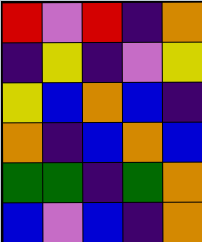[["red", "violet", "red", "indigo", "orange"], ["indigo", "yellow", "indigo", "violet", "yellow"], ["yellow", "blue", "orange", "blue", "indigo"], ["orange", "indigo", "blue", "orange", "blue"], ["green", "green", "indigo", "green", "orange"], ["blue", "violet", "blue", "indigo", "orange"]]